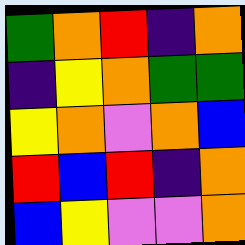[["green", "orange", "red", "indigo", "orange"], ["indigo", "yellow", "orange", "green", "green"], ["yellow", "orange", "violet", "orange", "blue"], ["red", "blue", "red", "indigo", "orange"], ["blue", "yellow", "violet", "violet", "orange"]]